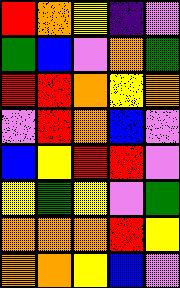[["red", "orange", "yellow", "indigo", "violet"], ["green", "blue", "violet", "orange", "green"], ["red", "red", "orange", "yellow", "orange"], ["violet", "red", "orange", "blue", "violet"], ["blue", "yellow", "red", "red", "violet"], ["yellow", "green", "yellow", "violet", "green"], ["orange", "orange", "orange", "red", "yellow"], ["orange", "orange", "yellow", "blue", "violet"]]